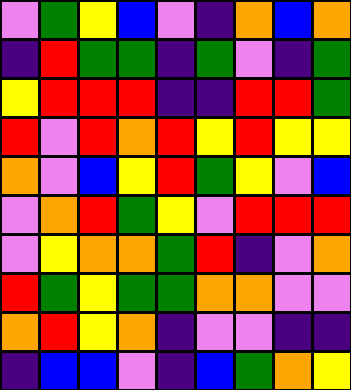[["violet", "green", "yellow", "blue", "violet", "indigo", "orange", "blue", "orange"], ["indigo", "red", "green", "green", "indigo", "green", "violet", "indigo", "green"], ["yellow", "red", "red", "red", "indigo", "indigo", "red", "red", "green"], ["red", "violet", "red", "orange", "red", "yellow", "red", "yellow", "yellow"], ["orange", "violet", "blue", "yellow", "red", "green", "yellow", "violet", "blue"], ["violet", "orange", "red", "green", "yellow", "violet", "red", "red", "red"], ["violet", "yellow", "orange", "orange", "green", "red", "indigo", "violet", "orange"], ["red", "green", "yellow", "green", "green", "orange", "orange", "violet", "violet"], ["orange", "red", "yellow", "orange", "indigo", "violet", "violet", "indigo", "indigo"], ["indigo", "blue", "blue", "violet", "indigo", "blue", "green", "orange", "yellow"]]